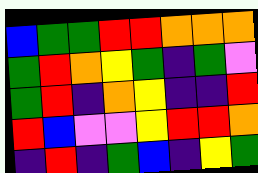[["blue", "green", "green", "red", "red", "orange", "orange", "orange"], ["green", "red", "orange", "yellow", "green", "indigo", "green", "violet"], ["green", "red", "indigo", "orange", "yellow", "indigo", "indigo", "red"], ["red", "blue", "violet", "violet", "yellow", "red", "red", "orange"], ["indigo", "red", "indigo", "green", "blue", "indigo", "yellow", "green"]]